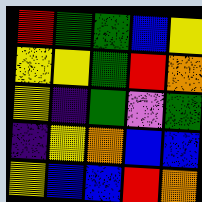[["red", "green", "green", "blue", "yellow"], ["yellow", "yellow", "green", "red", "orange"], ["yellow", "indigo", "green", "violet", "green"], ["indigo", "yellow", "orange", "blue", "blue"], ["yellow", "blue", "blue", "red", "orange"]]